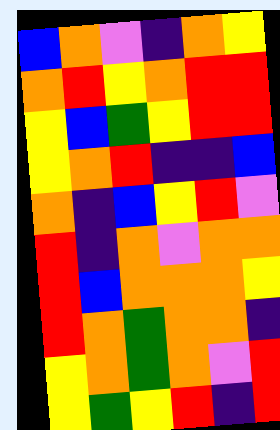[["blue", "orange", "violet", "indigo", "orange", "yellow"], ["orange", "red", "yellow", "orange", "red", "red"], ["yellow", "blue", "green", "yellow", "red", "red"], ["yellow", "orange", "red", "indigo", "indigo", "blue"], ["orange", "indigo", "blue", "yellow", "red", "violet"], ["red", "indigo", "orange", "violet", "orange", "orange"], ["red", "blue", "orange", "orange", "orange", "yellow"], ["red", "orange", "green", "orange", "orange", "indigo"], ["yellow", "orange", "green", "orange", "violet", "red"], ["yellow", "green", "yellow", "red", "indigo", "red"]]